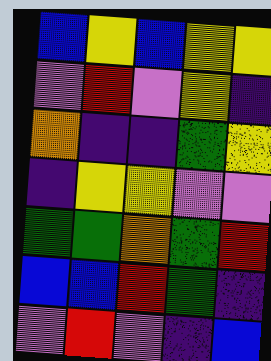[["blue", "yellow", "blue", "yellow", "yellow"], ["violet", "red", "violet", "yellow", "indigo"], ["orange", "indigo", "indigo", "green", "yellow"], ["indigo", "yellow", "yellow", "violet", "violet"], ["green", "green", "orange", "green", "red"], ["blue", "blue", "red", "green", "indigo"], ["violet", "red", "violet", "indigo", "blue"]]